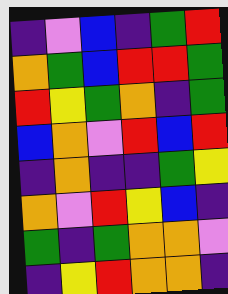[["indigo", "violet", "blue", "indigo", "green", "red"], ["orange", "green", "blue", "red", "red", "green"], ["red", "yellow", "green", "orange", "indigo", "green"], ["blue", "orange", "violet", "red", "blue", "red"], ["indigo", "orange", "indigo", "indigo", "green", "yellow"], ["orange", "violet", "red", "yellow", "blue", "indigo"], ["green", "indigo", "green", "orange", "orange", "violet"], ["indigo", "yellow", "red", "orange", "orange", "indigo"]]